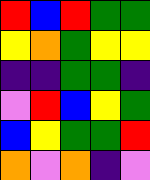[["red", "blue", "red", "green", "green"], ["yellow", "orange", "green", "yellow", "yellow"], ["indigo", "indigo", "green", "green", "indigo"], ["violet", "red", "blue", "yellow", "green"], ["blue", "yellow", "green", "green", "red"], ["orange", "violet", "orange", "indigo", "violet"]]